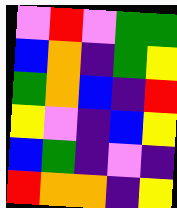[["violet", "red", "violet", "green", "green"], ["blue", "orange", "indigo", "green", "yellow"], ["green", "orange", "blue", "indigo", "red"], ["yellow", "violet", "indigo", "blue", "yellow"], ["blue", "green", "indigo", "violet", "indigo"], ["red", "orange", "orange", "indigo", "yellow"]]